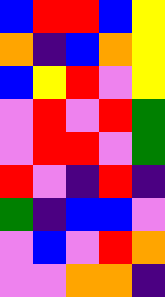[["blue", "red", "red", "blue", "yellow"], ["orange", "indigo", "blue", "orange", "yellow"], ["blue", "yellow", "red", "violet", "yellow"], ["violet", "red", "violet", "red", "green"], ["violet", "red", "red", "violet", "green"], ["red", "violet", "indigo", "red", "indigo"], ["green", "indigo", "blue", "blue", "violet"], ["violet", "blue", "violet", "red", "orange"], ["violet", "violet", "orange", "orange", "indigo"]]